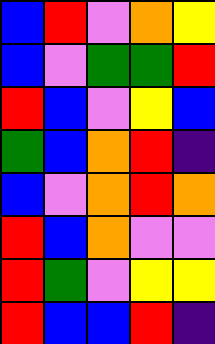[["blue", "red", "violet", "orange", "yellow"], ["blue", "violet", "green", "green", "red"], ["red", "blue", "violet", "yellow", "blue"], ["green", "blue", "orange", "red", "indigo"], ["blue", "violet", "orange", "red", "orange"], ["red", "blue", "orange", "violet", "violet"], ["red", "green", "violet", "yellow", "yellow"], ["red", "blue", "blue", "red", "indigo"]]